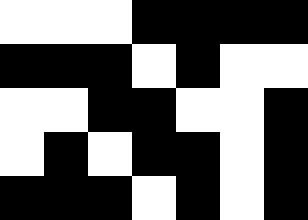[["white", "white", "white", "black", "black", "black", "black"], ["black", "black", "black", "white", "black", "white", "white"], ["white", "white", "black", "black", "white", "white", "black"], ["white", "black", "white", "black", "black", "white", "black"], ["black", "black", "black", "white", "black", "white", "black"]]